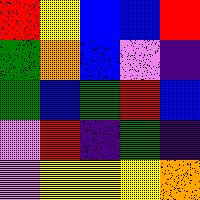[["red", "yellow", "blue", "blue", "red"], ["green", "orange", "blue", "violet", "indigo"], ["green", "blue", "green", "red", "blue"], ["violet", "red", "indigo", "green", "indigo"], ["violet", "yellow", "yellow", "yellow", "orange"]]